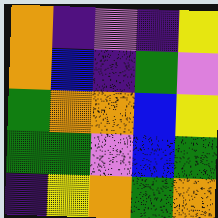[["orange", "indigo", "violet", "indigo", "yellow"], ["orange", "blue", "indigo", "green", "violet"], ["green", "orange", "orange", "blue", "yellow"], ["green", "green", "violet", "blue", "green"], ["indigo", "yellow", "orange", "green", "orange"]]